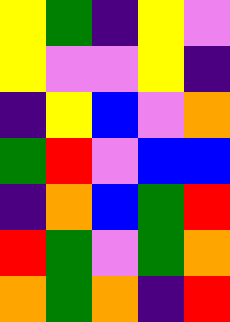[["yellow", "green", "indigo", "yellow", "violet"], ["yellow", "violet", "violet", "yellow", "indigo"], ["indigo", "yellow", "blue", "violet", "orange"], ["green", "red", "violet", "blue", "blue"], ["indigo", "orange", "blue", "green", "red"], ["red", "green", "violet", "green", "orange"], ["orange", "green", "orange", "indigo", "red"]]